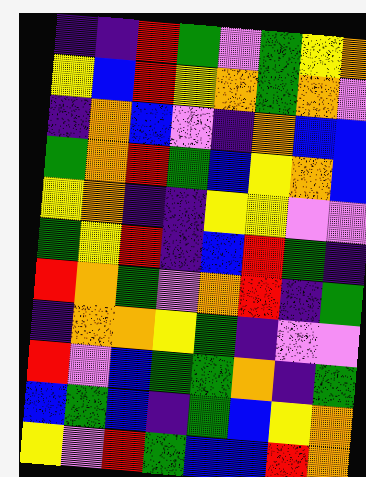[["indigo", "indigo", "red", "green", "violet", "green", "yellow", "orange"], ["yellow", "blue", "red", "yellow", "orange", "green", "orange", "violet"], ["indigo", "orange", "blue", "violet", "indigo", "orange", "blue", "blue"], ["green", "orange", "red", "green", "blue", "yellow", "orange", "blue"], ["yellow", "orange", "indigo", "indigo", "yellow", "yellow", "violet", "violet"], ["green", "yellow", "red", "indigo", "blue", "red", "green", "indigo"], ["red", "orange", "green", "violet", "orange", "red", "indigo", "green"], ["indigo", "orange", "orange", "yellow", "green", "indigo", "violet", "violet"], ["red", "violet", "blue", "green", "green", "orange", "indigo", "green"], ["blue", "green", "blue", "indigo", "green", "blue", "yellow", "orange"], ["yellow", "violet", "red", "green", "blue", "blue", "red", "orange"]]